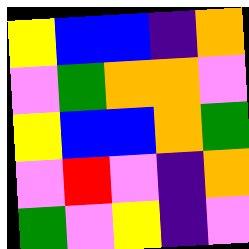[["yellow", "blue", "blue", "indigo", "orange"], ["violet", "green", "orange", "orange", "violet"], ["yellow", "blue", "blue", "orange", "green"], ["violet", "red", "violet", "indigo", "orange"], ["green", "violet", "yellow", "indigo", "violet"]]